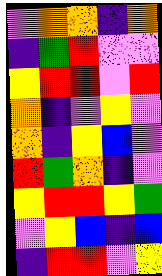[["violet", "orange", "orange", "indigo", "orange"], ["indigo", "green", "red", "violet", "violet"], ["yellow", "red", "red", "violet", "red"], ["orange", "indigo", "violet", "yellow", "violet"], ["orange", "indigo", "yellow", "blue", "violet"], ["red", "green", "orange", "indigo", "violet"], ["yellow", "red", "red", "yellow", "green"], ["violet", "yellow", "blue", "indigo", "blue"], ["indigo", "red", "red", "violet", "yellow"]]